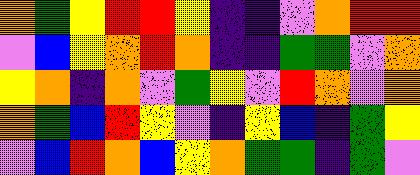[["orange", "green", "yellow", "red", "red", "yellow", "indigo", "indigo", "violet", "orange", "red", "red"], ["violet", "blue", "yellow", "orange", "red", "orange", "indigo", "indigo", "green", "green", "violet", "orange"], ["yellow", "orange", "indigo", "orange", "violet", "green", "yellow", "violet", "red", "orange", "violet", "orange"], ["orange", "green", "blue", "red", "yellow", "violet", "indigo", "yellow", "blue", "indigo", "green", "yellow"], ["violet", "blue", "red", "orange", "blue", "yellow", "orange", "green", "green", "indigo", "green", "violet"]]